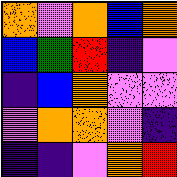[["orange", "violet", "orange", "blue", "orange"], ["blue", "green", "red", "indigo", "violet"], ["indigo", "blue", "orange", "violet", "violet"], ["violet", "orange", "orange", "violet", "indigo"], ["indigo", "indigo", "violet", "orange", "red"]]